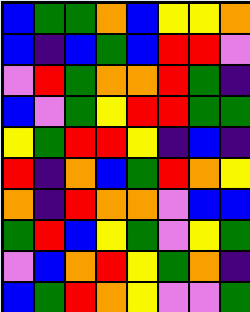[["blue", "green", "green", "orange", "blue", "yellow", "yellow", "orange"], ["blue", "indigo", "blue", "green", "blue", "red", "red", "violet"], ["violet", "red", "green", "orange", "orange", "red", "green", "indigo"], ["blue", "violet", "green", "yellow", "red", "red", "green", "green"], ["yellow", "green", "red", "red", "yellow", "indigo", "blue", "indigo"], ["red", "indigo", "orange", "blue", "green", "red", "orange", "yellow"], ["orange", "indigo", "red", "orange", "orange", "violet", "blue", "blue"], ["green", "red", "blue", "yellow", "green", "violet", "yellow", "green"], ["violet", "blue", "orange", "red", "yellow", "green", "orange", "indigo"], ["blue", "green", "red", "orange", "yellow", "violet", "violet", "green"]]